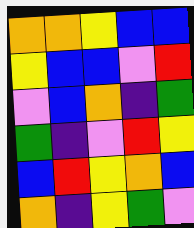[["orange", "orange", "yellow", "blue", "blue"], ["yellow", "blue", "blue", "violet", "red"], ["violet", "blue", "orange", "indigo", "green"], ["green", "indigo", "violet", "red", "yellow"], ["blue", "red", "yellow", "orange", "blue"], ["orange", "indigo", "yellow", "green", "violet"]]